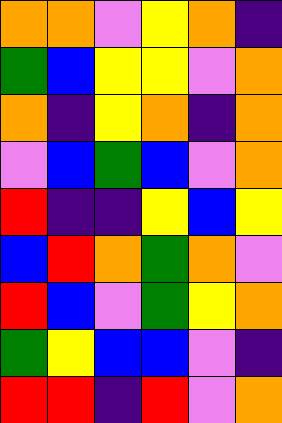[["orange", "orange", "violet", "yellow", "orange", "indigo"], ["green", "blue", "yellow", "yellow", "violet", "orange"], ["orange", "indigo", "yellow", "orange", "indigo", "orange"], ["violet", "blue", "green", "blue", "violet", "orange"], ["red", "indigo", "indigo", "yellow", "blue", "yellow"], ["blue", "red", "orange", "green", "orange", "violet"], ["red", "blue", "violet", "green", "yellow", "orange"], ["green", "yellow", "blue", "blue", "violet", "indigo"], ["red", "red", "indigo", "red", "violet", "orange"]]